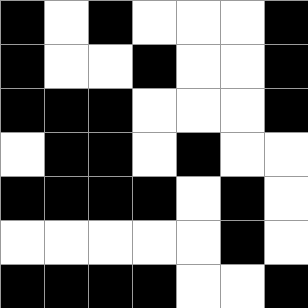[["black", "white", "black", "white", "white", "white", "black"], ["black", "white", "white", "black", "white", "white", "black"], ["black", "black", "black", "white", "white", "white", "black"], ["white", "black", "black", "white", "black", "white", "white"], ["black", "black", "black", "black", "white", "black", "white"], ["white", "white", "white", "white", "white", "black", "white"], ["black", "black", "black", "black", "white", "white", "black"]]